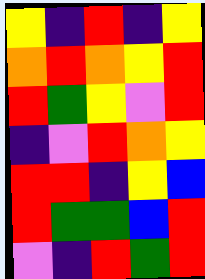[["yellow", "indigo", "red", "indigo", "yellow"], ["orange", "red", "orange", "yellow", "red"], ["red", "green", "yellow", "violet", "red"], ["indigo", "violet", "red", "orange", "yellow"], ["red", "red", "indigo", "yellow", "blue"], ["red", "green", "green", "blue", "red"], ["violet", "indigo", "red", "green", "red"]]